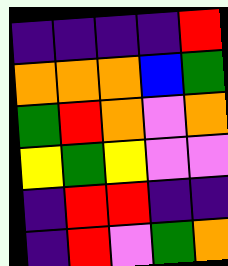[["indigo", "indigo", "indigo", "indigo", "red"], ["orange", "orange", "orange", "blue", "green"], ["green", "red", "orange", "violet", "orange"], ["yellow", "green", "yellow", "violet", "violet"], ["indigo", "red", "red", "indigo", "indigo"], ["indigo", "red", "violet", "green", "orange"]]